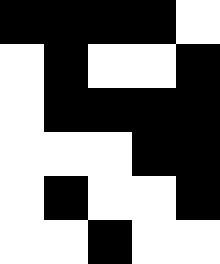[["black", "black", "black", "black", "white"], ["white", "black", "white", "white", "black"], ["white", "black", "black", "black", "black"], ["white", "white", "white", "black", "black"], ["white", "black", "white", "white", "black"], ["white", "white", "black", "white", "white"]]